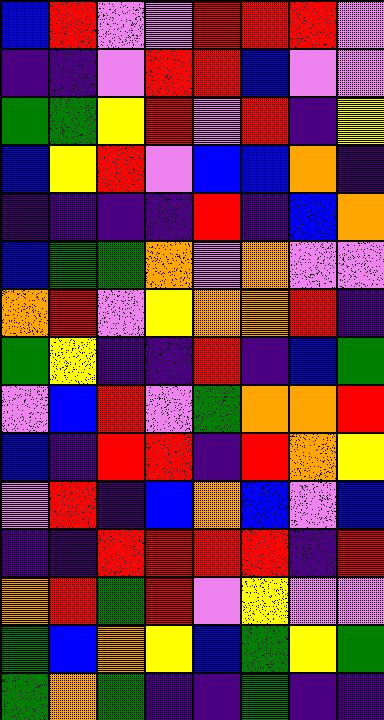[["blue", "red", "violet", "violet", "red", "red", "red", "violet"], ["indigo", "indigo", "violet", "red", "red", "blue", "violet", "violet"], ["green", "green", "yellow", "red", "violet", "red", "indigo", "yellow"], ["blue", "yellow", "red", "violet", "blue", "blue", "orange", "indigo"], ["indigo", "indigo", "indigo", "indigo", "red", "indigo", "blue", "orange"], ["blue", "green", "green", "orange", "violet", "orange", "violet", "violet"], ["orange", "red", "violet", "yellow", "orange", "orange", "red", "indigo"], ["green", "yellow", "indigo", "indigo", "red", "indigo", "blue", "green"], ["violet", "blue", "red", "violet", "green", "orange", "orange", "red"], ["blue", "indigo", "red", "red", "indigo", "red", "orange", "yellow"], ["violet", "red", "indigo", "blue", "orange", "blue", "violet", "blue"], ["indigo", "indigo", "red", "red", "red", "red", "indigo", "red"], ["orange", "red", "green", "red", "violet", "yellow", "violet", "violet"], ["green", "blue", "orange", "yellow", "blue", "green", "yellow", "green"], ["green", "orange", "green", "indigo", "indigo", "green", "indigo", "indigo"]]